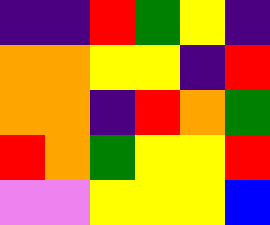[["indigo", "indigo", "red", "green", "yellow", "indigo"], ["orange", "orange", "yellow", "yellow", "indigo", "red"], ["orange", "orange", "indigo", "red", "orange", "green"], ["red", "orange", "green", "yellow", "yellow", "red"], ["violet", "violet", "yellow", "yellow", "yellow", "blue"]]